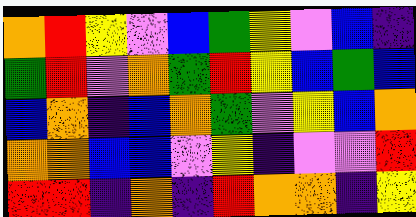[["orange", "red", "yellow", "violet", "blue", "green", "yellow", "violet", "blue", "indigo"], ["green", "red", "violet", "orange", "green", "red", "yellow", "blue", "green", "blue"], ["blue", "orange", "indigo", "blue", "orange", "green", "violet", "yellow", "blue", "orange"], ["orange", "orange", "blue", "blue", "violet", "yellow", "indigo", "violet", "violet", "red"], ["red", "red", "indigo", "orange", "indigo", "red", "orange", "orange", "indigo", "yellow"]]